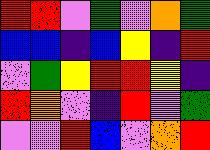[["red", "red", "violet", "green", "violet", "orange", "green"], ["blue", "blue", "indigo", "blue", "yellow", "indigo", "red"], ["violet", "green", "yellow", "red", "red", "yellow", "indigo"], ["red", "orange", "violet", "indigo", "red", "violet", "green"], ["violet", "violet", "red", "blue", "violet", "orange", "red"]]